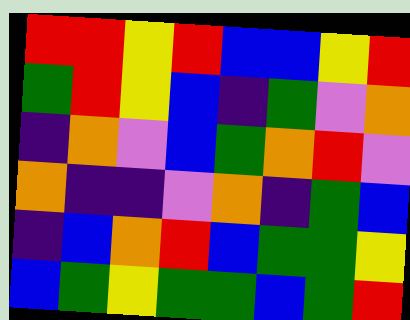[["red", "red", "yellow", "red", "blue", "blue", "yellow", "red"], ["green", "red", "yellow", "blue", "indigo", "green", "violet", "orange"], ["indigo", "orange", "violet", "blue", "green", "orange", "red", "violet"], ["orange", "indigo", "indigo", "violet", "orange", "indigo", "green", "blue"], ["indigo", "blue", "orange", "red", "blue", "green", "green", "yellow"], ["blue", "green", "yellow", "green", "green", "blue", "green", "red"]]